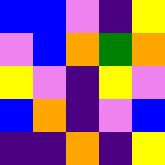[["blue", "blue", "violet", "indigo", "yellow"], ["violet", "blue", "orange", "green", "orange"], ["yellow", "violet", "indigo", "yellow", "violet"], ["blue", "orange", "indigo", "violet", "blue"], ["indigo", "indigo", "orange", "indigo", "yellow"]]